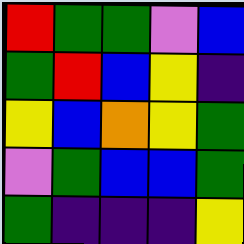[["red", "green", "green", "violet", "blue"], ["green", "red", "blue", "yellow", "indigo"], ["yellow", "blue", "orange", "yellow", "green"], ["violet", "green", "blue", "blue", "green"], ["green", "indigo", "indigo", "indigo", "yellow"]]